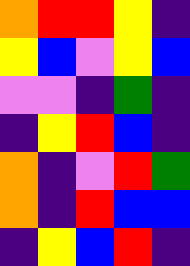[["orange", "red", "red", "yellow", "indigo"], ["yellow", "blue", "violet", "yellow", "blue"], ["violet", "violet", "indigo", "green", "indigo"], ["indigo", "yellow", "red", "blue", "indigo"], ["orange", "indigo", "violet", "red", "green"], ["orange", "indigo", "red", "blue", "blue"], ["indigo", "yellow", "blue", "red", "indigo"]]